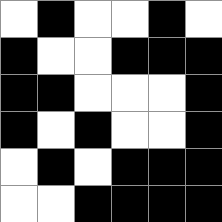[["white", "black", "white", "white", "black", "white"], ["black", "white", "white", "black", "black", "black"], ["black", "black", "white", "white", "white", "black"], ["black", "white", "black", "white", "white", "black"], ["white", "black", "white", "black", "black", "black"], ["white", "white", "black", "black", "black", "black"]]